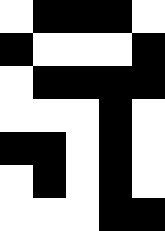[["white", "black", "black", "black", "white"], ["black", "white", "white", "white", "black"], ["white", "black", "black", "black", "black"], ["white", "white", "white", "black", "white"], ["black", "black", "white", "black", "white"], ["white", "black", "white", "black", "white"], ["white", "white", "white", "black", "black"]]